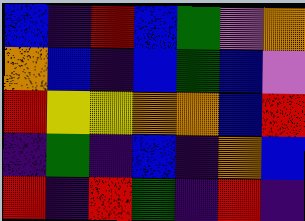[["blue", "indigo", "red", "blue", "green", "violet", "orange"], ["orange", "blue", "indigo", "blue", "green", "blue", "violet"], ["red", "yellow", "yellow", "orange", "orange", "blue", "red"], ["indigo", "green", "indigo", "blue", "indigo", "orange", "blue"], ["red", "indigo", "red", "green", "indigo", "red", "indigo"]]